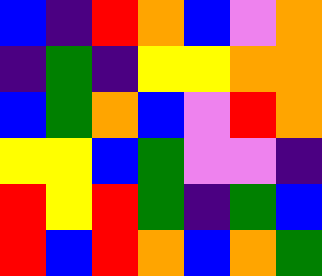[["blue", "indigo", "red", "orange", "blue", "violet", "orange"], ["indigo", "green", "indigo", "yellow", "yellow", "orange", "orange"], ["blue", "green", "orange", "blue", "violet", "red", "orange"], ["yellow", "yellow", "blue", "green", "violet", "violet", "indigo"], ["red", "yellow", "red", "green", "indigo", "green", "blue"], ["red", "blue", "red", "orange", "blue", "orange", "green"]]